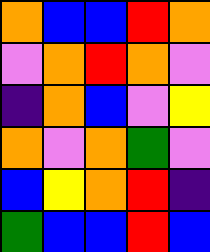[["orange", "blue", "blue", "red", "orange"], ["violet", "orange", "red", "orange", "violet"], ["indigo", "orange", "blue", "violet", "yellow"], ["orange", "violet", "orange", "green", "violet"], ["blue", "yellow", "orange", "red", "indigo"], ["green", "blue", "blue", "red", "blue"]]